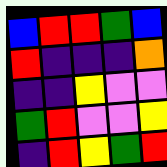[["blue", "red", "red", "green", "blue"], ["red", "indigo", "indigo", "indigo", "orange"], ["indigo", "indigo", "yellow", "violet", "violet"], ["green", "red", "violet", "violet", "yellow"], ["indigo", "red", "yellow", "green", "red"]]